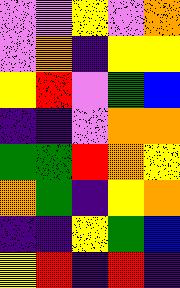[["violet", "violet", "yellow", "violet", "orange"], ["violet", "orange", "indigo", "yellow", "yellow"], ["yellow", "red", "violet", "green", "blue"], ["indigo", "indigo", "violet", "orange", "orange"], ["green", "green", "red", "orange", "yellow"], ["orange", "green", "indigo", "yellow", "orange"], ["indigo", "indigo", "yellow", "green", "blue"], ["yellow", "red", "indigo", "red", "indigo"]]